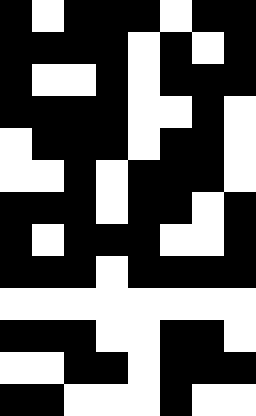[["black", "white", "black", "black", "black", "white", "black", "black"], ["black", "black", "black", "black", "white", "black", "white", "black"], ["black", "white", "white", "black", "white", "black", "black", "black"], ["black", "black", "black", "black", "white", "white", "black", "white"], ["white", "black", "black", "black", "white", "black", "black", "white"], ["white", "white", "black", "white", "black", "black", "black", "white"], ["black", "black", "black", "white", "black", "black", "white", "black"], ["black", "white", "black", "black", "black", "white", "white", "black"], ["black", "black", "black", "white", "black", "black", "black", "black"], ["white", "white", "white", "white", "white", "white", "white", "white"], ["black", "black", "black", "white", "white", "black", "black", "white"], ["white", "white", "black", "black", "white", "black", "black", "black"], ["black", "black", "white", "white", "white", "black", "white", "white"]]